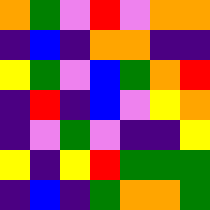[["orange", "green", "violet", "red", "violet", "orange", "orange"], ["indigo", "blue", "indigo", "orange", "orange", "indigo", "indigo"], ["yellow", "green", "violet", "blue", "green", "orange", "red"], ["indigo", "red", "indigo", "blue", "violet", "yellow", "orange"], ["indigo", "violet", "green", "violet", "indigo", "indigo", "yellow"], ["yellow", "indigo", "yellow", "red", "green", "green", "green"], ["indigo", "blue", "indigo", "green", "orange", "orange", "green"]]